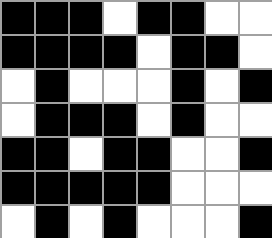[["black", "black", "black", "white", "black", "black", "white", "white"], ["black", "black", "black", "black", "white", "black", "black", "white"], ["white", "black", "white", "white", "white", "black", "white", "black"], ["white", "black", "black", "black", "white", "black", "white", "white"], ["black", "black", "white", "black", "black", "white", "white", "black"], ["black", "black", "black", "black", "black", "white", "white", "white"], ["white", "black", "white", "black", "white", "white", "white", "black"]]